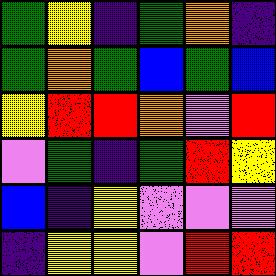[["green", "yellow", "indigo", "green", "orange", "indigo"], ["green", "orange", "green", "blue", "green", "blue"], ["yellow", "red", "red", "orange", "violet", "red"], ["violet", "green", "indigo", "green", "red", "yellow"], ["blue", "indigo", "yellow", "violet", "violet", "violet"], ["indigo", "yellow", "yellow", "violet", "red", "red"]]